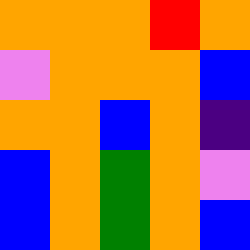[["orange", "orange", "orange", "red", "orange"], ["violet", "orange", "orange", "orange", "blue"], ["orange", "orange", "blue", "orange", "indigo"], ["blue", "orange", "green", "orange", "violet"], ["blue", "orange", "green", "orange", "blue"]]